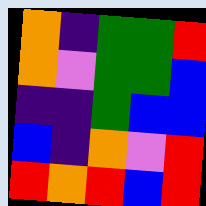[["orange", "indigo", "green", "green", "red"], ["orange", "violet", "green", "green", "blue"], ["indigo", "indigo", "green", "blue", "blue"], ["blue", "indigo", "orange", "violet", "red"], ["red", "orange", "red", "blue", "red"]]